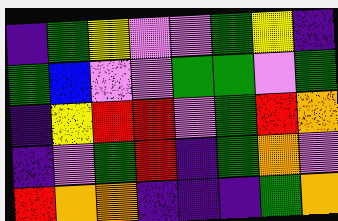[["indigo", "green", "yellow", "violet", "violet", "green", "yellow", "indigo"], ["green", "blue", "violet", "violet", "green", "green", "violet", "green"], ["indigo", "yellow", "red", "red", "violet", "green", "red", "orange"], ["indigo", "violet", "green", "red", "indigo", "green", "orange", "violet"], ["red", "orange", "orange", "indigo", "indigo", "indigo", "green", "orange"]]